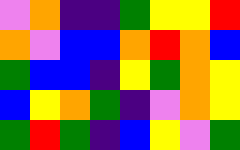[["violet", "orange", "indigo", "indigo", "green", "yellow", "yellow", "red"], ["orange", "violet", "blue", "blue", "orange", "red", "orange", "blue"], ["green", "blue", "blue", "indigo", "yellow", "green", "orange", "yellow"], ["blue", "yellow", "orange", "green", "indigo", "violet", "orange", "yellow"], ["green", "red", "green", "indigo", "blue", "yellow", "violet", "green"]]